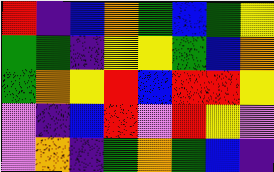[["red", "indigo", "blue", "orange", "green", "blue", "green", "yellow"], ["green", "green", "indigo", "yellow", "yellow", "green", "blue", "orange"], ["green", "orange", "yellow", "red", "blue", "red", "red", "yellow"], ["violet", "indigo", "blue", "red", "violet", "red", "yellow", "violet"], ["violet", "orange", "indigo", "green", "orange", "green", "blue", "indigo"]]